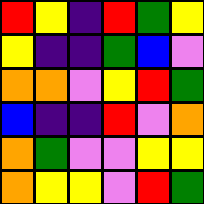[["red", "yellow", "indigo", "red", "green", "yellow"], ["yellow", "indigo", "indigo", "green", "blue", "violet"], ["orange", "orange", "violet", "yellow", "red", "green"], ["blue", "indigo", "indigo", "red", "violet", "orange"], ["orange", "green", "violet", "violet", "yellow", "yellow"], ["orange", "yellow", "yellow", "violet", "red", "green"]]